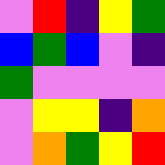[["violet", "red", "indigo", "yellow", "green"], ["blue", "green", "blue", "violet", "indigo"], ["green", "violet", "violet", "violet", "violet"], ["violet", "yellow", "yellow", "indigo", "orange"], ["violet", "orange", "green", "yellow", "red"]]